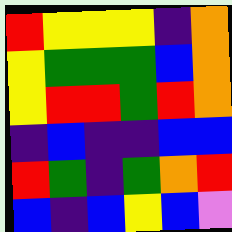[["red", "yellow", "yellow", "yellow", "indigo", "orange"], ["yellow", "green", "green", "green", "blue", "orange"], ["yellow", "red", "red", "green", "red", "orange"], ["indigo", "blue", "indigo", "indigo", "blue", "blue"], ["red", "green", "indigo", "green", "orange", "red"], ["blue", "indigo", "blue", "yellow", "blue", "violet"]]